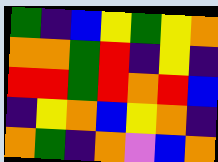[["green", "indigo", "blue", "yellow", "green", "yellow", "orange"], ["orange", "orange", "green", "red", "indigo", "yellow", "indigo"], ["red", "red", "green", "red", "orange", "red", "blue"], ["indigo", "yellow", "orange", "blue", "yellow", "orange", "indigo"], ["orange", "green", "indigo", "orange", "violet", "blue", "orange"]]